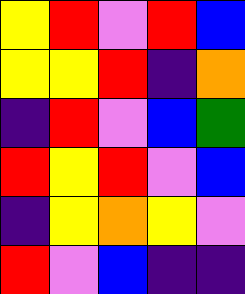[["yellow", "red", "violet", "red", "blue"], ["yellow", "yellow", "red", "indigo", "orange"], ["indigo", "red", "violet", "blue", "green"], ["red", "yellow", "red", "violet", "blue"], ["indigo", "yellow", "orange", "yellow", "violet"], ["red", "violet", "blue", "indigo", "indigo"]]